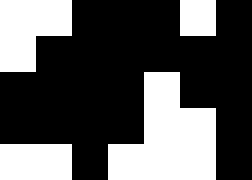[["white", "white", "black", "black", "black", "white", "black"], ["white", "black", "black", "black", "black", "black", "black"], ["black", "black", "black", "black", "white", "black", "black"], ["black", "black", "black", "black", "white", "white", "black"], ["white", "white", "black", "white", "white", "white", "black"]]